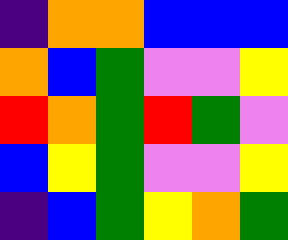[["indigo", "orange", "orange", "blue", "blue", "blue"], ["orange", "blue", "green", "violet", "violet", "yellow"], ["red", "orange", "green", "red", "green", "violet"], ["blue", "yellow", "green", "violet", "violet", "yellow"], ["indigo", "blue", "green", "yellow", "orange", "green"]]